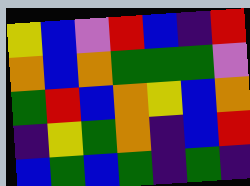[["yellow", "blue", "violet", "red", "blue", "indigo", "red"], ["orange", "blue", "orange", "green", "green", "green", "violet"], ["green", "red", "blue", "orange", "yellow", "blue", "orange"], ["indigo", "yellow", "green", "orange", "indigo", "blue", "red"], ["blue", "green", "blue", "green", "indigo", "green", "indigo"]]